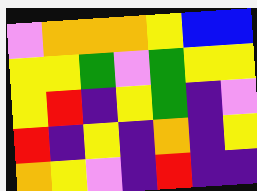[["violet", "orange", "orange", "orange", "yellow", "blue", "blue"], ["yellow", "yellow", "green", "violet", "green", "yellow", "yellow"], ["yellow", "red", "indigo", "yellow", "green", "indigo", "violet"], ["red", "indigo", "yellow", "indigo", "orange", "indigo", "yellow"], ["orange", "yellow", "violet", "indigo", "red", "indigo", "indigo"]]